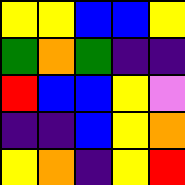[["yellow", "yellow", "blue", "blue", "yellow"], ["green", "orange", "green", "indigo", "indigo"], ["red", "blue", "blue", "yellow", "violet"], ["indigo", "indigo", "blue", "yellow", "orange"], ["yellow", "orange", "indigo", "yellow", "red"]]